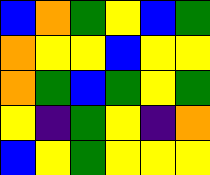[["blue", "orange", "green", "yellow", "blue", "green"], ["orange", "yellow", "yellow", "blue", "yellow", "yellow"], ["orange", "green", "blue", "green", "yellow", "green"], ["yellow", "indigo", "green", "yellow", "indigo", "orange"], ["blue", "yellow", "green", "yellow", "yellow", "yellow"]]